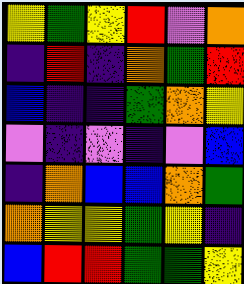[["yellow", "green", "yellow", "red", "violet", "orange"], ["indigo", "red", "indigo", "orange", "green", "red"], ["blue", "indigo", "indigo", "green", "orange", "yellow"], ["violet", "indigo", "violet", "indigo", "violet", "blue"], ["indigo", "orange", "blue", "blue", "orange", "green"], ["orange", "yellow", "yellow", "green", "yellow", "indigo"], ["blue", "red", "red", "green", "green", "yellow"]]